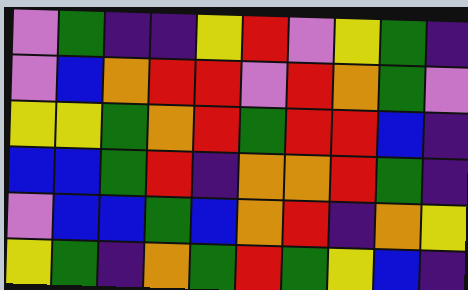[["violet", "green", "indigo", "indigo", "yellow", "red", "violet", "yellow", "green", "indigo"], ["violet", "blue", "orange", "red", "red", "violet", "red", "orange", "green", "violet"], ["yellow", "yellow", "green", "orange", "red", "green", "red", "red", "blue", "indigo"], ["blue", "blue", "green", "red", "indigo", "orange", "orange", "red", "green", "indigo"], ["violet", "blue", "blue", "green", "blue", "orange", "red", "indigo", "orange", "yellow"], ["yellow", "green", "indigo", "orange", "green", "red", "green", "yellow", "blue", "indigo"]]